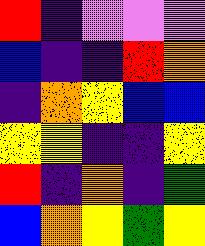[["red", "indigo", "violet", "violet", "violet"], ["blue", "indigo", "indigo", "red", "orange"], ["indigo", "orange", "yellow", "blue", "blue"], ["yellow", "yellow", "indigo", "indigo", "yellow"], ["red", "indigo", "orange", "indigo", "green"], ["blue", "orange", "yellow", "green", "yellow"]]